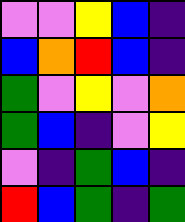[["violet", "violet", "yellow", "blue", "indigo"], ["blue", "orange", "red", "blue", "indigo"], ["green", "violet", "yellow", "violet", "orange"], ["green", "blue", "indigo", "violet", "yellow"], ["violet", "indigo", "green", "blue", "indigo"], ["red", "blue", "green", "indigo", "green"]]